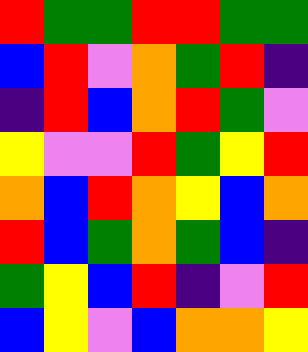[["red", "green", "green", "red", "red", "green", "green"], ["blue", "red", "violet", "orange", "green", "red", "indigo"], ["indigo", "red", "blue", "orange", "red", "green", "violet"], ["yellow", "violet", "violet", "red", "green", "yellow", "red"], ["orange", "blue", "red", "orange", "yellow", "blue", "orange"], ["red", "blue", "green", "orange", "green", "blue", "indigo"], ["green", "yellow", "blue", "red", "indigo", "violet", "red"], ["blue", "yellow", "violet", "blue", "orange", "orange", "yellow"]]